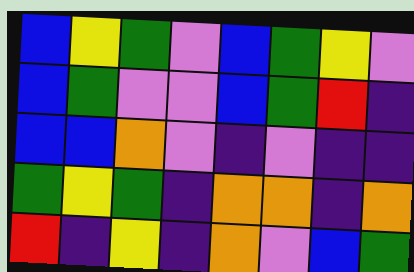[["blue", "yellow", "green", "violet", "blue", "green", "yellow", "violet"], ["blue", "green", "violet", "violet", "blue", "green", "red", "indigo"], ["blue", "blue", "orange", "violet", "indigo", "violet", "indigo", "indigo"], ["green", "yellow", "green", "indigo", "orange", "orange", "indigo", "orange"], ["red", "indigo", "yellow", "indigo", "orange", "violet", "blue", "green"]]